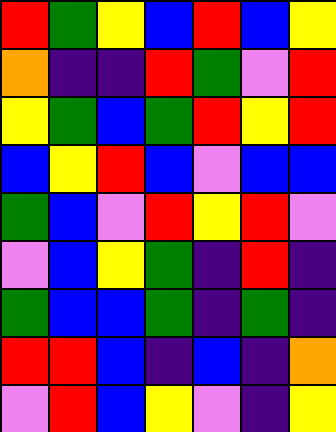[["red", "green", "yellow", "blue", "red", "blue", "yellow"], ["orange", "indigo", "indigo", "red", "green", "violet", "red"], ["yellow", "green", "blue", "green", "red", "yellow", "red"], ["blue", "yellow", "red", "blue", "violet", "blue", "blue"], ["green", "blue", "violet", "red", "yellow", "red", "violet"], ["violet", "blue", "yellow", "green", "indigo", "red", "indigo"], ["green", "blue", "blue", "green", "indigo", "green", "indigo"], ["red", "red", "blue", "indigo", "blue", "indigo", "orange"], ["violet", "red", "blue", "yellow", "violet", "indigo", "yellow"]]